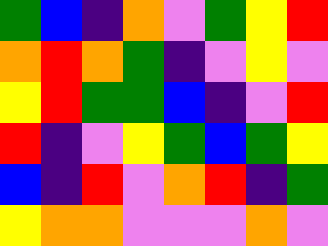[["green", "blue", "indigo", "orange", "violet", "green", "yellow", "red"], ["orange", "red", "orange", "green", "indigo", "violet", "yellow", "violet"], ["yellow", "red", "green", "green", "blue", "indigo", "violet", "red"], ["red", "indigo", "violet", "yellow", "green", "blue", "green", "yellow"], ["blue", "indigo", "red", "violet", "orange", "red", "indigo", "green"], ["yellow", "orange", "orange", "violet", "violet", "violet", "orange", "violet"]]